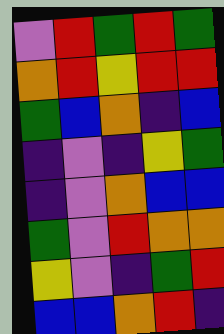[["violet", "red", "green", "red", "green"], ["orange", "red", "yellow", "red", "red"], ["green", "blue", "orange", "indigo", "blue"], ["indigo", "violet", "indigo", "yellow", "green"], ["indigo", "violet", "orange", "blue", "blue"], ["green", "violet", "red", "orange", "orange"], ["yellow", "violet", "indigo", "green", "red"], ["blue", "blue", "orange", "red", "indigo"]]